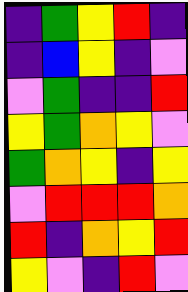[["indigo", "green", "yellow", "red", "indigo"], ["indigo", "blue", "yellow", "indigo", "violet"], ["violet", "green", "indigo", "indigo", "red"], ["yellow", "green", "orange", "yellow", "violet"], ["green", "orange", "yellow", "indigo", "yellow"], ["violet", "red", "red", "red", "orange"], ["red", "indigo", "orange", "yellow", "red"], ["yellow", "violet", "indigo", "red", "violet"]]